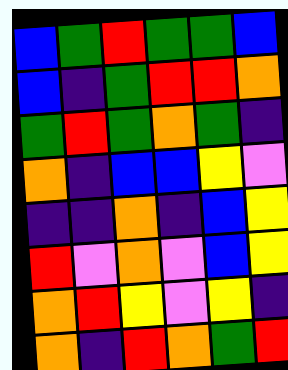[["blue", "green", "red", "green", "green", "blue"], ["blue", "indigo", "green", "red", "red", "orange"], ["green", "red", "green", "orange", "green", "indigo"], ["orange", "indigo", "blue", "blue", "yellow", "violet"], ["indigo", "indigo", "orange", "indigo", "blue", "yellow"], ["red", "violet", "orange", "violet", "blue", "yellow"], ["orange", "red", "yellow", "violet", "yellow", "indigo"], ["orange", "indigo", "red", "orange", "green", "red"]]